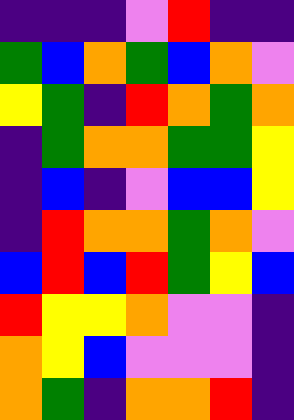[["indigo", "indigo", "indigo", "violet", "red", "indigo", "indigo"], ["green", "blue", "orange", "green", "blue", "orange", "violet"], ["yellow", "green", "indigo", "red", "orange", "green", "orange"], ["indigo", "green", "orange", "orange", "green", "green", "yellow"], ["indigo", "blue", "indigo", "violet", "blue", "blue", "yellow"], ["indigo", "red", "orange", "orange", "green", "orange", "violet"], ["blue", "red", "blue", "red", "green", "yellow", "blue"], ["red", "yellow", "yellow", "orange", "violet", "violet", "indigo"], ["orange", "yellow", "blue", "violet", "violet", "violet", "indigo"], ["orange", "green", "indigo", "orange", "orange", "red", "indigo"]]